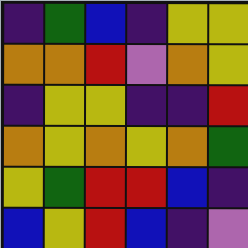[["indigo", "green", "blue", "indigo", "yellow", "yellow"], ["orange", "orange", "red", "violet", "orange", "yellow"], ["indigo", "yellow", "yellow", "indigo", "indigo", "red"], ["orange", "yellow", "orange", "yellow", "orange", "green"], ["yellow", "green", "red", "red", "blue", "indigo"], ["blue", "yellow", "red", "blue", "indigo", "violet"]]